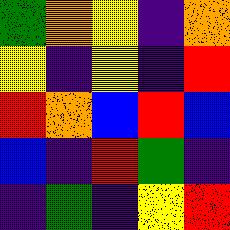[["green", "orange", "yellow", "indigo", "orange"], ["yellow", "indigo", "yellow", "indigo", "red"], ["red", "orange", "blue", "red", "blue"], ["blue", "indigo", "red", "green", "indigo"], ["indigo", "green", "indigo", "yellow", "red"]]